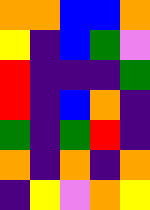[["orange", "orange", "blue", "blue", "orange"], ["yellow", "indigo", "blue", "green", "violet"], ["red", "indigo", "indigo", "indigo", "green"], ["red", "indigo", "blue", "orange", "indigo"], ["green", "indigo", "green", "red", "indigo"], ["orange", "indigo", "orange", "indigo", "orange"], ["indigo", "yellow", "violet", "orange", "yellow"]]